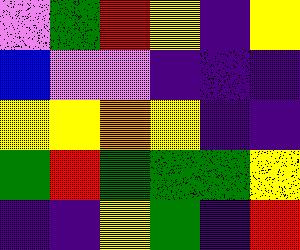[["violet", "green", "red", "yellow", "indigo", "yellow"], ["blue", "violet", "violet", "indigo", "indigo", "indigo"], ["yellow", "yellow", "orange", "yellow", "indigo", "indigo"], ["green", "red", "green", "green", "green", "yellow"], ["indigo", "indigo", "yellow", "green", "indigo", "red"]]